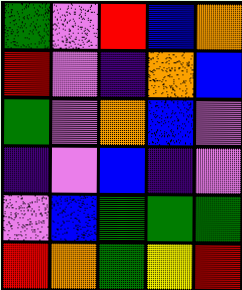[["green", "violet", "red", "blue", "orange"], ["red", "violet", "indigo", "orange", "blue"], ["green", "violet", "orange", "blue", "violet"], ["indigo", "violet", "blue", "indigo", "violet"], ["violet", "blue", "green", "green", "green"], ["red", "orange", "green", "yellow", "red"]]